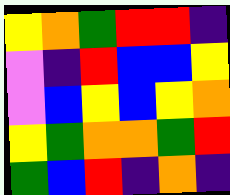[["yellow", "orange", "green", "red", "red", "indigo"], ["violet", "indigo", "red", "blue", "blue", "yellow"], ["violet", "blue", "yellow", "blue", "yellow", "orange"], ["yellow", "green", "orange", "orange", "green", "red"], ["green", "blue", "red", "indigo", "orange", "indigo"]]